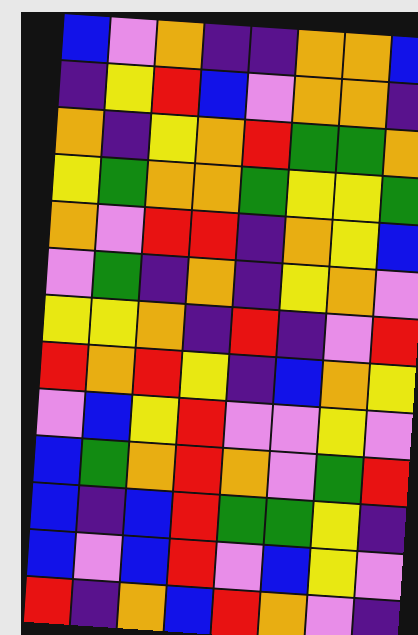[["blue", "violet", "orange", "indigo", "indigo", "orange", "orange", "blue"], ["indigo", "yellow", "red", "blue", "violet", "orange", "orange", "indigo"], ["orange", "indigo", "yellow", "orange", "red", "green", "green", "orange"], ["yellow", "green", "orange", "orange", "green", "yellow", "yellow", "green"], ["orange", "violet", "red", "red", "indigo", "orange", "yellow", "blue"], ["violet", "green", "indigo", "orange", "indigo", "yellow", "orange", "violet"], ["yellow", "yellow", "orange", "indigo", "red", "indigo", "violet", "red"], ["red", "orange", "red", "yellow", "indigo", "blue", "orange", "yellow"], ["violet", "blue", "yellow", "red", "violet", "violet", "yellow", "violet"], ["blue", "green", "orange", "red", "orange", "violet", "green", "red"], ["blue", "indigo", "blue", "red", "green", "green", "yellow", "indigo"], ["blue", "violet", "blue", "red", "violet", "blue", "yellow", "violet"], ["red", "indigo", "orange", "blue", "red", "orange", "violet", "indigo"]]